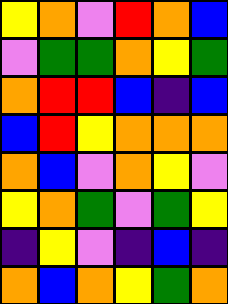[["yellow", "orange", "violet", "red", "orange", "blue"], ["violet", "green", "green", "orange", "yellow", "green"], ["orange", "red", "red", "blue", "indigo", "blue"], ["blue", "red", "yellow", "orange", "orange", "orange"], ["orange", "blue", "violet", "orange", "yellow", "violet"], ["yellow", "orange", "green", "violet", "green", "yellow"], ["indigo", "yellow", "violet", "indigo", "blue", "indigo"], ["orange", "blue", "orange", "yellow", "green", "orange"]]